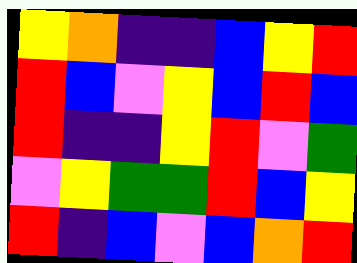[["yellow", "orange", "indigo", "indigo", "blue", "yellow", "red"], ["red", "blue", "violet", "yellow", "blue", "red", "blue"], ["red", "indigo", "indigo", "yellow", "red", "violet", "green"], ["violet", "yellow", "green", "green", "red", "blue", "yellow"], ["red", "indigo", "blue", "violet", "blue", "orange", "red"]]